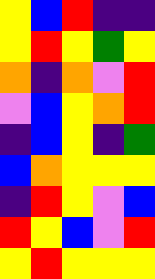[["yellow", "blue", "red", "indigo", "indigo"], ["yellow", "red", "yellow", "green", "yellow"], ["orange", "indigo", "orange", "violet", "red"], ["violet", "blue", "yellow", "orange", "red"], ["indigo", "blue", "yellow", "indigo", "green"], ["blue", "orange", "yellow", "yellow", "yellow"], ["indigo", "red", "yellow", "violet", "blue"], ["red", "yellow", "blue", "violet", "red"], ["yellow", "red", "yellow", "yellow", "yellow"]]